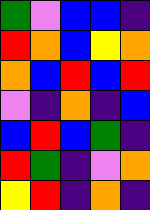[["green", "violet", "blue", "blue", "indigo"], ["red", "orange", "blue", "yellow", "orange"], ["orange", "blue", "red", "blue", "red"], ["violet", "indigo", "orange", "indigo", "blue"], ["blue", "red", "blue", "green", "indigo"], ["red", "green", "indigo", "violet", "orange"], ["yellow", "red", "indigo", "orange", "indigo"]]